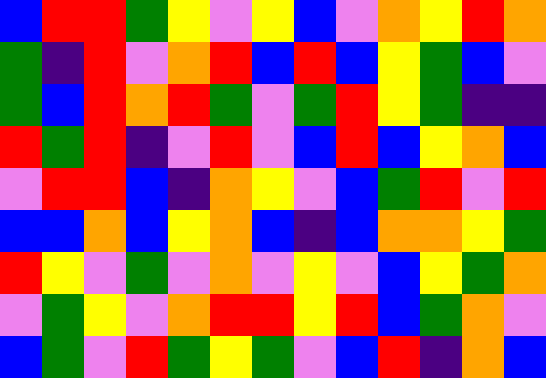[["blue", "red", "red", "green", "yellow", "violet", "yellow", "blue", "violet", "orange", "yellow", "red", "orange"], ["green", "indigo", "red", "violet", "orange", "red", "blue", "red", "blue", "yellow", "green", "blue", "violet"], ["green", "blue", "red", "orange", "red", "green", "violet", "green", "red", "yellow", "green", "indigo", "indigo"], ["red", "green", "red", "indigo", "violet", "red", "violet", "blue", "red", "blue", "yellow", "orange", "blue"], ["violet", "red", "red", "blue", "indigo", "orange", "yellow", "violet", "blue", "green", "red", "violet", "red"], ["blue", "blue", "orange", "blue", "yellow", "orange", "blue", "indigo", "blue", "orange", "orange", "yellow", "green"], ["red", "yellow", "violet", "green", "violet", "orange", "violet", "yellow", "violet", "blue", "yellow", "green", "orange"], ["violet", "green", "yellow", "violet", "orange", "red", "red", "yellow", "red", "blue", "green", "orange", "violet"], ["blue", "green", "violet", "red", "green", "yellow", "green", "violet", "blue", "red", "indigo", "orange", "blue"]]